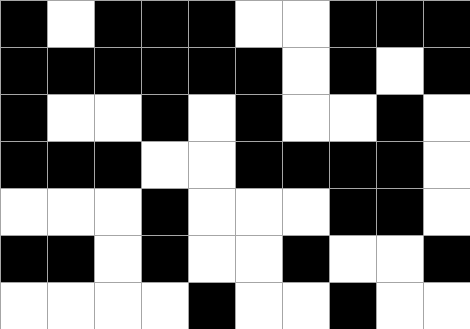[["black", "white", "black", "black", "black", "white", "white", "black", "black", "black"], ["black", "black", "black", "black", "black", "black", "white", "black", "white", "black"], ["black", "white", "white", "black", "white", "black", "white", "white", "black", "white"], ["black", "black", "black", "white", "white", "black", "black", "black", "black", "white"], ["white", "white", "white", "black", "white", "white", "white", "black", "black", "white"], ["black", "black", "white", "black", "white", "white", "black", "white", "white", "black"], ["white", "white", "white", "white", "black", "white", "white", "black", "white", "white"]]